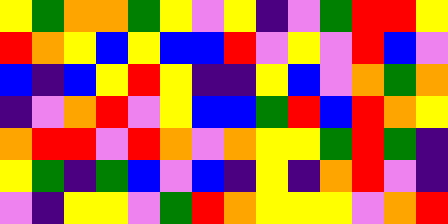[["yellow", "green", "orange", "orange", "green", "yellow", "violet", "yellow", "indigo", "violet", "green", "red", "red", "yellow"], ["red", "orange", "yellow", "blue", "yellow", "blue", "blue", "red", "violet", "yellow", "violet", "red", "blue", "violet"], ["blue", "indigo", "blue", "yellow", "red", "yellow", "indigo", "indigo", "yellow", "blue", "violet", "orange", "green", "orange"], ["indigo", "violet", "orange", "red", "violet", "yellow", "blue", "blue", "green", "red", "blue", "red", "orange", "yellow"], ["orange", "red", "red", "violet", "red", "orange", "violet", "orange", "yellow", "yellow", "green", "red", "green", "indigo"], ["yellow", "green", "indigo", "green", "blue", "violet", "blue", "indigo", "yellow", "indigo", "orange", "red", "violet", "indigo"], ["violet", "indigo", "yellow", "yellow", "violet", "green", "red", "orange", "yellow", "yellow", "yellow", "violet", "orange", "red"]]